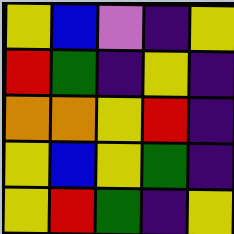[["yellow", "blue", "violet", "indigo", "yellow"], ["red", "green", "indigo", "yellow", "indigo"], ["orange", "orange", "yellow", "red", "indigo"], ["yellow", "blue", "yellow", "green", "indigo"], ["yellow", "red", "green", "indigo", "yellow"]]